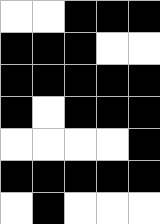[["white", "white", "black", "black", "black"], ["black", "black", "black", "white", "white"], ["black", "black", "black", "black", "black"], ["black", "white", "black", "black", "black"], ["white", "white", "white", "white", "black"], ["black", "black", "black", "black", "black"], ["white", "black", "white", "white", "white"]]